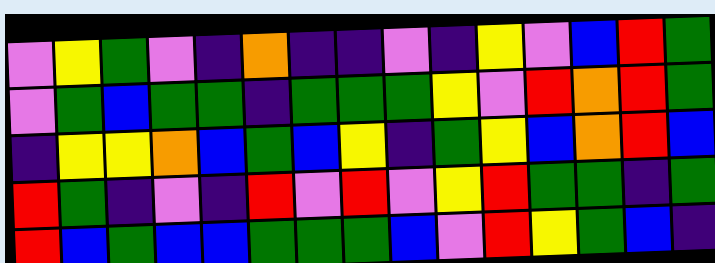[["violet", "yellow", "green", "violet", "indigo", "orange", "indigo", "indigo", "violet", "indigo", "yellow", "violet", "blue", "red", "green"], ["violet", "green", "blue", "green", "green", "indigo", "green", "green", "green", "yellow", "violet", "red", "orange", "red", "green"], ["indigo", "yellow", "yellow", "orange", "blue", "green", "blue", "yellow", "indigo", "green", "yellow", "blue", "orange", "red", "blue"], ["red", "green", "indigo", "violet", "indigo", "red", "violet", "red", "violet", "yellow", "red", "green", "green", "indigo", "green"], ["red", "blue", "green", "blue", "blue", "green", "green", "green", "blue", "violet", "red", "yellow", "green", "blue", "indigo"]]